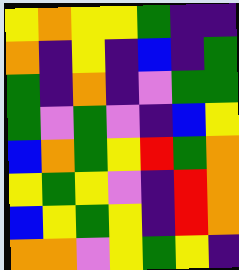[["yellow", "orange", "yellow", "yellow", "green", "indigo", "indigo"], ["orange", "indigo", "yellow", "indigo", "blue", "indigo", "green"], ["green", "indigo", "orange", "indigo", "violet", "green", "green"], ["green", "violet", "green", "violet", "indigo", "blue", "yellow"], ["blue", "orange", "green", "yellow", "red", "green", "orange"], ["yellow", "green", "yellow", "violet", "indigo", "red", "orange"], ["blue", "yellow", "green", "yellow", "indigo", "red", "orange"], ["orange", "orange", "violet", "yellow", "green", "yellow", "indigo"]]